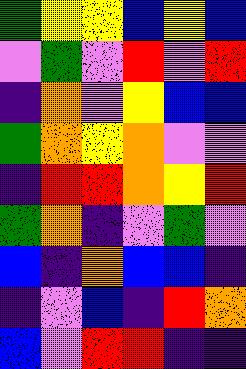[["green", "yellow", "yellow", "blue", "yellow", "blue"], ["violet", "green", "violet", "red", "violet", "red"], ["indigo", "orange", "violet", "yellow", "blue", "blue"], ["green", "orange", "yellow", "orange", "violet", "violet"], ["indigo", "red", "red", "orange", "yellow", "red"], ["green", "orange", "indigo", "violet", "green", "violet"], ["blue", "indigo", "orange", "blue", "blue", "indigo"], ["indigo", "violet", "blue", "indigo", "red", "orange"], ["blue", "violet", "red", "red", "indigo", "indigo"]]